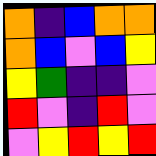[["orange", "indigo", "blue", "orange", "orange"], ["orange", "blue", "violet", "blue", "yellow"], ["yellow", "green", "indigo", "indigo", "violet"], ["red", "violet", "indigo", "red", "violet"], ["violet", "yellow", "red", "yellow", "red"]]